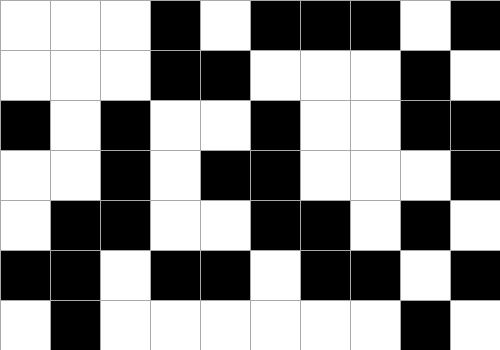[["white", "white", "white", "black", "white", "black", "black", "black", "white", "black"], ["white", "white", "white", "black", "black", "white", "white", "white", "black", "white"], ["black", "white", "black", "white", "white", "black", "white", "white", "black", "black"], ["white", "white", "black", "white", "black", "black", "white", "white", "white", "black"], ["white", "black", "black", "white", "white", "black", "black", "white", "black", "white"], ["black", "black", "white", "black", "black", "white", "black", "black", "white", "black"], ["white", "black", "white", "white", "white", "white", "white", "white", "black", "white"]]